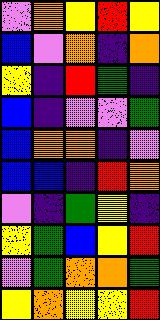[["violet", "orange", "yellow", "red", "yellow"], ["blue", "violet", "orange", "indigo", "orange"], ["yellow", "indigo", "red", "green", "indigo"], ["blue", "indigo", "violet", "violet", "green"], ["blue", "orange", "orange", "indigo", "violet"], ["blue", "blue", "indigo", "red", "orange"], ["violet", "indigo", "green", "yellow", "indigo"], ["yellow", "green", "blue", "yellow", "red"], ["violet", "green", "orange", "orange", "green"], ["yellow", "orange", "yellow", "yellow", "red"]]